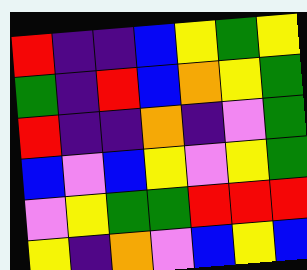[["red", "indigo", "indigo", "blue", "yellow", "green", "yellow"], ["green", "indigo", "red", "blue", "orange", "yellow", "green"], ["red", "indigo", "indigo", "orange", "indigo", "violet", "green"], ["blue", "violet", "blue", "yellow", "violet", "yellow", "green"], ["violet", "yellow", "green", "green", "red", "red", "red"], ["yellow", "indigo", "orange", "violet", "blue", "yellow", "blue"]]